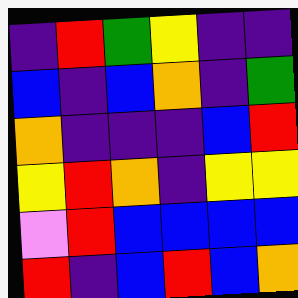[["indigo", "red", "green", "yellow", "indigo", "indigo"], ["blue", "indigo", "blue", "orange", "indigo", "green"], ["orange", "indigo", "indigo", "indigo", "blue", "red"], ["yellow", "red", "orange", "indigo", "yellow", "yellow"], ["violet", "red", "blue", "blue", "blue", "blue"], ["red", "indigo", "blue", "red", "blue", "orange"]]